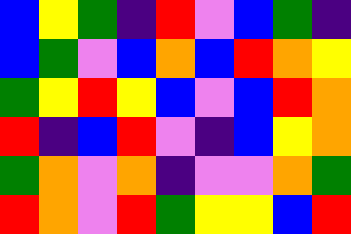[["blue", "yellow", "green", "indigo", "red", "violet", "blue", "green", "indigo"], ["blue", "green", "violet", "blue", "orange", "blue", "red", "orange", "yellow"], ["green", "yellow", "red", "yellow", "blue", "violet", "blue", "red", "orange"], ["red", "indigo", "blue", "red", "violet", "indigo", "blue", "yellow", "orange"], ["green", "orange", "violet", "orange", "indigo", "violet", "violet", "orange", "green"], ["red", "orange", "violet", "red", "green", "yellow", "yellow", "blue", "red"]]